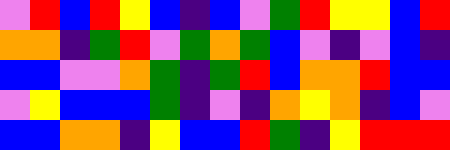[["violet", "red", "blue", "red", "yellow", "blue", "indigo", "blue", "violet", "green", "red", "yellow", "yellow", "blue", "red"], ["orange", "orange", "indigo", "green", "red", "violet", "green", "orange", "green", "blue", "violet", "indigo", "violet", "blue", "indigo"], ["blue", "blue", "violet", "violet", "orange", "green", "indigo", "green", "red", "blue", "orange", "orange", "red", "blue", "blue"], ["violet", "yellow", "blue", "blue", "blue", "green", "indigo", "violet", "indigo", "orange", "yellow", "orange", "indigo", "blue", "violet"], ["blue", "blue", "orange", "orange", "indigo", "yellow", "blue", "blue", "red", "green", "indigo", "yellow", "red", "red", "red"]]